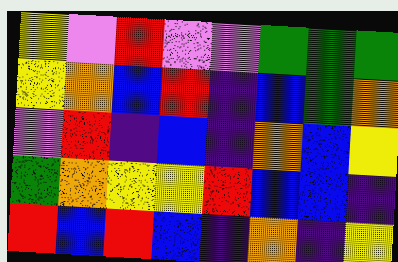[["yellow", "violet", "red", "violet", "violet", "green", "green", "green"], ["yellow", "orange", "blue", "red", "indigo", "blue", "green", "orange"], ["violet", "red", "indigo", "blue", "indigo", "orange", "blue", "yellow"], ["green", "orange", "yellow", "yellow", "red", "blue", "blue", "indigo"], ["red", "blue", "red", "blue", "indigo", "orange", "indigo", "yellow"]]